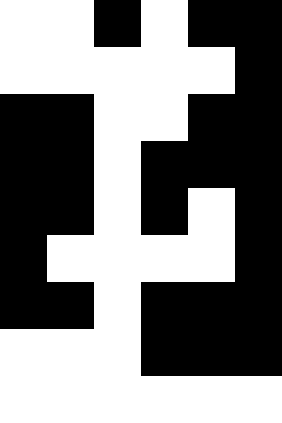[["white", "white", "black", "white", "black", "black"], ["white", "white", "white", "white", "white", "black"], ["black", "black", "white", "white", "black", "black"], ["black", "black", "white", "black", "black", "black"], ["black", "black", "white", "black", "white", "black"], ["black", "white", "white", "white", "white", "black"], ["black", "black", "white", "black", "black", "black"], ["white", "white", "white", "black", "black", "black"], ["white", "white", "white", "white", "white", "white"]]